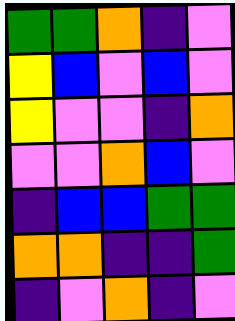[["green", "green", "orange", "indigo", "violet"], ["yellow", "blue", "violet", "blue", "violet"], ["yellow", "violet", "violet", "indigo", "orange"], ["violet", "violet", "orange", "blue", "violet"], ["indigo", "blue", "blue", "green", "green"], ["orange", "orange", "indigo", "indigo", "green"], ["indigo", "violet", "orange", "indigo", "violet"]]